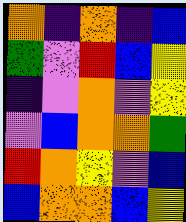[["orange", "indigo", "orange", "indigo", "blue"], ["green", "violet", "red", "blue", "yellow"], ["indigo", "violet", "orange", "violet", "yellow"], ["violet", "blue", "orange", "orange", "green"], ["red", "orange", "yellow", "violet", "blue"], ["blue", "orange", "orange", "blue", "yellow"]]